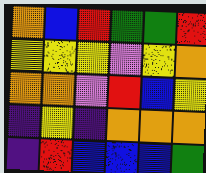[["orange", "blue", "red", "green", "green", "red"], ["yellow", "yellow", "yellow", "violet", "yellow", "orange"], ["orange", "orange", "violet", "red", "blue", "yellow"], ["indigo", "yellow", "indigo", "orange", "orange", "orange"], ["indigo", "red", "blue", "blue", "blue", "green"]]